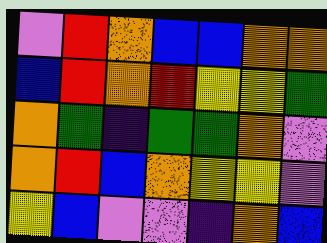[["violet", "red", "orange", "blue", "blue", "orange", "orange"], ["blue", "red", "orange", "red", "yellow", "yellow", "green"], ["orange", "green", "indigo", "green", "green", "orange", "violet"], ["orange", "red", "blue", "orange", "yellow", "yellow", "violet"], ["yellow", "blue", "violet", "violet", "indigo", "orange", "blue"]]